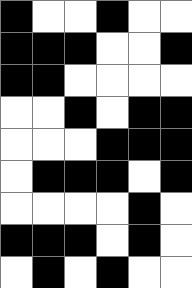[["black", "white", "white", "black", "white", "white"], ["black", "black", "black", "white", "white", "black"], ["black", "black", "white", "white", "white", "white"], ["white", "white", "black", "white", "black", "black"], ["white", "white", "white", "black", "black", "black"], ["white", "black", "black", "black", "white", "black"], ["white", "white", "white", "white", "black", "white"], ["black", "black", "black", "white", "black", "white"], ["white", "black", "white", "black", "white", "white"]]